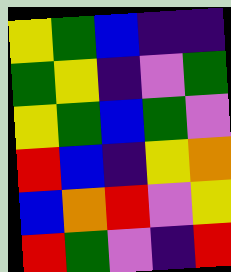[["yellow", "green", "blue", "indigo", "indigo"], ["green", "yellow", "indigo", "violet", "green"], ["yellow", "green", "blue", "green", "violet"], ["red", "blue", "indigo", "yellow", "orange"], ["blue", "orange", "red", "violet", "yellow"], ["red", "green", "violet", "indigo", "red"]]